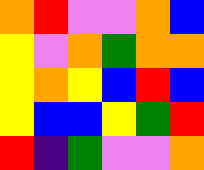[["orange", "red", "violet", "violet", "orange", "blue"], ["yellow", "violet", "orange", "green", "orange", "orange"], ["yellow", "orange", "yellow", "blue", "red", "blue"], ["yellow", "blue", "blue", "yellow", "green", "red"], ["red", "indigo", "green", "violet", "violet", "orange"]]